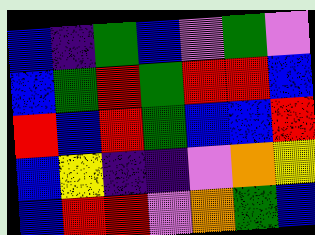[["blue", "indigo", "green", "blue", "violet", "green", "violet"], ["blue", "green", "red", "green", "red", "red", "blue"], ["red", "blue", "red", "green", "blue", "blue", "red"], ["blue", "yellow", "indigo", "indigo", "violet", "orange", "yellow"], ["blue", "red", "red", "violet", "orange", "green", "blue"]]